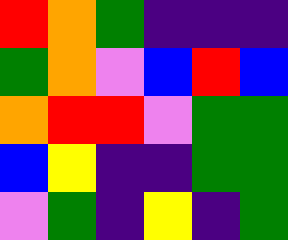[["red", "orange", "green", "indigo", "indigo", "indigo"], ["green", "orange", "violet", "blue", "red", "blue"], ["orange", "red", "red", "violet", "green", "green"], ["blue", "yellow", "indigo", "indigo", "green", "green"], ["violet", "green", "indigo", "yellow", "indigo", "green"]]